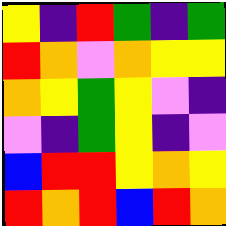[["yellow", "indigo", "red", "green", "indigo", "green"], ["red", "orange", "violet", "orange", "yellow", "yellow"], ["orange", "yellow", "green", "yellow", "violet", "indigo"], ["violet", "indigo", "green", "yellow", "indigo", "violet"], ["blue", "red", "red", "yellow", "orange", "yellow"], ["red", "orange", "red", "blue", "red", "orange"]]